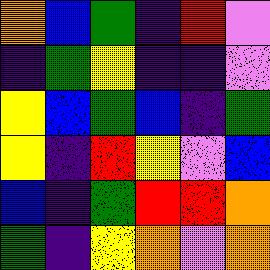[["orange", "blue", "green", "indigo", "red", "violet"], ["indigo", "green", "yellow", "indigo", "indigo", "violet"], ["yellow", "blue", "green", "blue", "indigo", "green"], ["yellow", "indigo", "red", "yellow", "violet", "blue"], ["blue", "indigo", "green", "red", "red", "orange"], ["green", "indigo", "yellow", "orange", "violet", "orange"]]